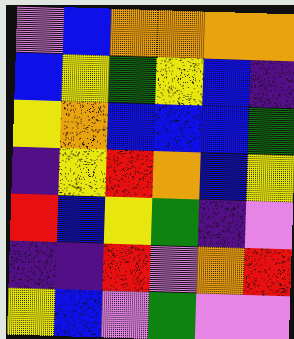[["violet", "blue", "orange", "orange", "orange", "orange"], ["blue", "yellow", "green", "yellow", "blue", "indigo"], ["yellow", "orange", "blue", "blue", "blue", "green"], ["indigo", "yellow", "red", "orange", "blue", "yellow"], ["red", "blue", "yellow", "green", "indigo", "violet"], ["indigo", "indigo", "red", "violet", "orange", "red"], ["yellow", "blue", "violet", "green", "violet", "violet"]]